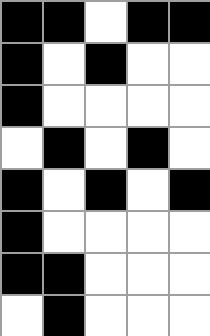[["black", "black", "white", "black", "black"], ["black", "white", "black", "white", "white"], ["black", "white", "white", "white", "white"], ["white", "black", "white", "black", "white"], ["black", "white", "black", "white", "black"], ["black", "white", "white", "white", "white"], ["black", "black", "white", "white", "white"], ["white", "black", "white", "white", "white"]]